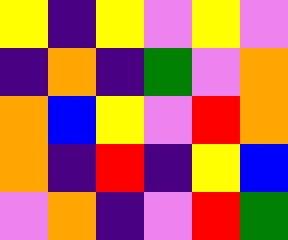[["yellow", "indigo", "yellow", "violet", "yellow", "violet"], ["indigo", "orange", "indigo", "green", "violet", "orange"], ["orange", "blue", "yellow", "violet", "red", "orange"], ["orange", "indigo", "red", "indigo", "yellow", "blue"], ["violet", "orange", "indigo", "violet", "red", "green"]]